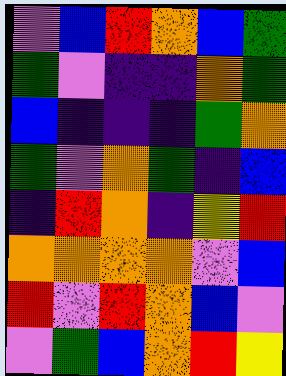[["violet", "blue", "red", "orange", "blue", "green"], ["green", "violet", "indigo", "indigo", "orange", "green"], ["blue", "indigo", "indigo", "indigo", "green", "orange"], ["green", "violet", "orange", "green", "indigo", "blue"], ["indigo", "red", "orange", "indigo", "yellow", "red"], ["orange", "orange", "orange", "orange", "violet", "blue"], ["red", "violet", "red", "orange", "blue", "violet"], ["violet", "green", "blue", "orange", "red", "yellow"]]